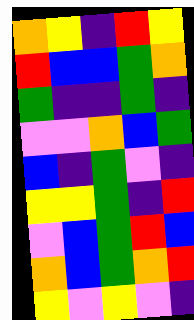[["orange", "yellow", "indigo", "red", "yellow"], ["red", "blue", "blue", "green", "orange"], ["green", "indigo", "indigo", "green", "indigo"], ["violet", "violet", "orange", "blue", "green"], ["blue", "indigo", "green", "violet", "indigo"], ["yellow", "yellow", "green", "indigo", "red"], ["violet", "blue", "green", "red", "blue"], ["orange", "blue", "green", "orange", "red"], ["yellow", "violet", "yellow", "violet", "indigo"]]